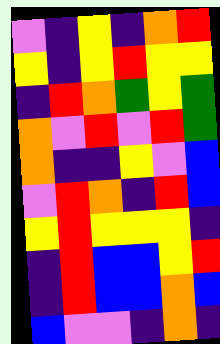[["violet", "indigo", "yellow", "indigo", "orange", "red"], ["yellow", "indigo", "yellow", "red", "yellow", "yellow"], ["indigo", "red", "orange", "green", "yellow", "green"], ["orange", "violet", "red", "violet", "red", "green"], ["orange", "indigo", "indigo", "yellow", "violet", "blue"], ["violet", "red", "orange", "indigo", "red", "blue"], ["yellow", "red", "yellow", "yellow", "yellow", "indigo"], ["indigo", "red", "blue", "blue", "yellow", "red"], ["indigo", "red", "blue", "blue", "orange", "blue"], ["blue", "violet", "violet", "indigo", "orange", "indigo"]]